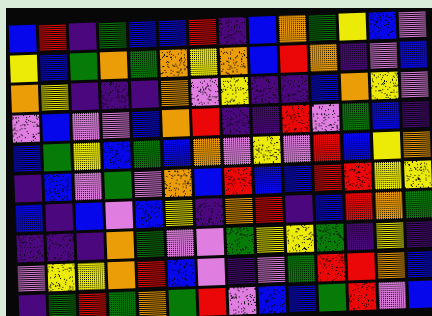[["blue", "red", "indigo", "green", "blue", "blue", "red", "indigo", "blue", "orange", "green", "yellow", "blue", "violet"], ["yellow", "blue", "green", "orange", "green", "orange", "yellow", "orange", "blue", "red", "orange", "indigo", "violet", "blue"], ["orange", "yellow", "indigo", "indigo", "indigo", "orange", "violet", "yellow", "indigo", "indigo", "blue", "orange", "yellow", "violet"], ["violet", "blue", "violet", "violet", "blue", "orange", "red", "indigo", "indigo", "red", "violet", "green", "blue", "indigo"], ["blue", "green", "yellow", "blue", "green", "blue", "orange", "violet", "yellow", "violet", "red", "blue", "yellow", "orange"], ["indigo", "blue", "violet", "green", "violet", "orange", "blue", "red", "blue", "blue", "red", "red", "yellow", "yellow"], ["blue", "indigo", "blue", "violet", "blue", "yellow", "indigo", "orange", "red", "indigo", "blue", "red", "orange", "green"], ["indigo", "indigo", "indigo", "orange", "green", "violet", "violet", "green", "yellow", "yellow", "green", "indigo", "yellow", "indigo"], ["violet", "yellow", "yellow", "orange", "red", "blue", "violet", "indigo", "violet", "green", "red", "red", "orange", "blue"], ["indigo", "green", "red", "green", "orange", "green", "red", "violet", "blue", "blue", "green", "red", "violet", "blue"]]